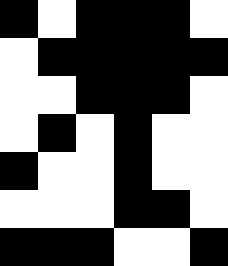[["black", "white", "black", "black", "black", "white"], ["white", "black", "black", "black", "black", "black"], ["white", "white", "black", "black", "black", "white"], ["white", "black", "white", "black", "white", "white"], ["black", "white", "white", "black", "white", "white"], ["white", "white", "white", "black", "black", "white"], ["black", "black", "black", "white", "white", "black"]]